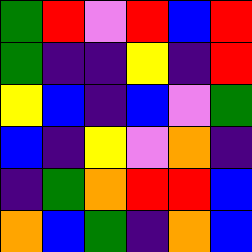[["green", "red", "violet", "red", "blue", "red"], ["green", "indigo", "indigo", "yellow", "indigo", "red"], ["yellow", "blue", "indigo", "blue", "violet", "green"], ["blue", "indigo", "yellow", "violet", "orange", "indigo"], ["indigo", "green", "orange", "red", "red", "blue"], ["orange", "blue", "green", "indigo", "orange", "blue"]]